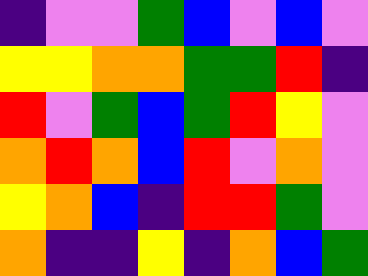[["indigo", "violet", "violet", "green", "blue", "violet", "blue", "violet"], ["yellow", "yellow", "orange", "orange", "green", "green", "red", "indigo"], ["red", "violet", "green", "blue", "green", "red", "yellow", "violet"], ["orange", "red", "orange", "blue", "red", "violet", "orange", "violet"], ["yellow", "orange", "blue", "indigo", "red", "red", "green", "violet"], ["orange", "indigo", "indigo", "yellow", "indigo", "orange", "blue", "green"]]